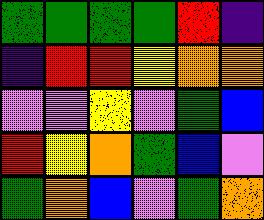[["green", "green", "green", "green", "red", "indigo"], ["indigo", "red", "red", "yellow", "orange", "orange"], ["violet", "violet", "yellow", "violet", "green", "blue"], ["red", "yellow", "orange", "green", "blue", "violet"], ["green", "orange", "blue", "violet", "green", "orange"]]